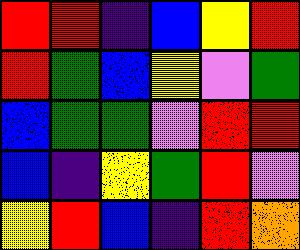[["red", "red", "indigo", "blue", "yellow", "red"], ["red", "green", "blue", "yellow", "violet", "green"], ["blue", "green", "green", "violet", "red", "red"], ["blue", "indigo", "yellow", "green", "red", "violet"], ["yellow", "red", "blue", "indigo", "red", "orange"]]